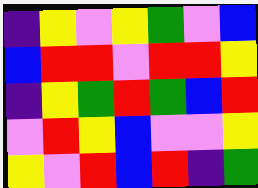[["indigo", "yellow", "violet", "yellow", "green", "violet", "blue"], ["blue", "red", "red", "violet", "red", "red", "yellow"], ["indigo", "yellow", "green", "red", "green", "blue", "red"], ["violet", "red", "yellow", "blue", "violet", "violet", "yellow"], ["yellow", "violet", "red", "blue", "red", "indigo", "green"]]